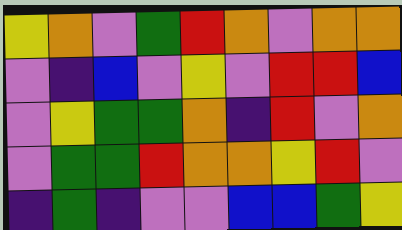[["yellow", "orange", "violet", "green", "red", "orange", "violet", "orange", "orange"], ["violet", "indigo", "blue", "violet", "yellow", "violet", "red", "red", "blue"], ["violet", "yellow", "green", "green", "orange", "indigo", "red", "violet", "orange"], ["violet", "green", "green", "red", "orange", "orange", "yellow", "red", "violet"], ["indigo", "green", "indigo", "violet", "violet", "blue", "blue", "green", "yellow"]]